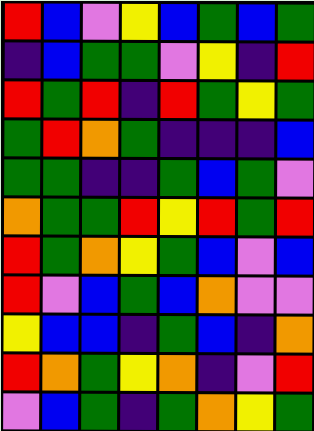[["red", "blue", "violet", "yellow", "blue", "green", "blue", "green"], ["indigo", "blue", "green", "green", "violet", "yellow", "indigo", "red"], ["red", "green", "red", "indigo", "red", "green", "yellow", "green"], ["green", "red", "orange", "green", "indigo", "indigo", "indigo", "blue"], ["green", "green", "indigo", "indigo", "green", "blue", "green", "violet"], ["orange", "green", "green", "red", "yellow", "red", "green", "red"], ["red", "green", "orange", "yellow", "green", "blue", "violet", "blue"], ["red", "violet", "blue", "green", "blue", "orange", "violet", "violet"], ["yellow", "blue", "blue", "indigo", "green", "blue", "indigo", "orange"], ["red", "orange", "green", "yellow", "orange", "indigo", "violet", "red"], ["violet", "blue", "green", "indigo", "green", "orange", "yellow", "green"]]